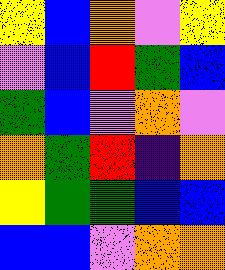[["yellow", "blue", "orange", "violet", "yellow"], ["violet", "blue", "red", "green", "blue"], ["green", "blue", "violet", "orange", "violet"], ["orange", "green", "red", "indigo", "orange"], ["yellow", "green", "green", "blue", "blue"], ["blue", "blue", "violet", "orange", "orange"]]